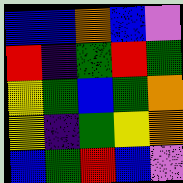[["blue", "blue", "orange", "blue", "violet"], ["red", "indigo", "green", "red", "green"], ["yellow", "green", "blue", "green", "orange"], ["yellow", "indigo", "green", "yellow", "orange"], ["blue", "green", "red", "blue", "violet"]]